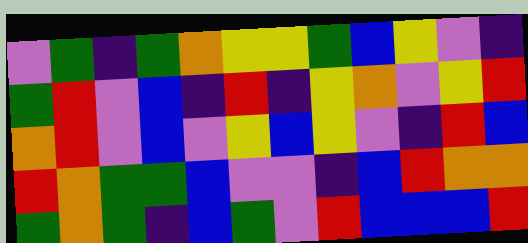[["violet", "green", "indigo", "green", "orange", "yellow", "yellow", "green", "blue", "yellow", "violet", "indigo"], ["green", "red", "violet", "blue", "indigo", "red", "indigo", "yellow", "orange", "violet", "yellow", "red"], ["orange", "red", "violet", "blue", "violet", "yellow", "blue", "yellow", "violet", "indigo", "red", "blue"], ["red", "orange", "green", "green", "blue", "violet", "violet", "indigo", "blue", "red", "orange", "orange"], ["green", "orange", "green", "indigo", "blue", "green", "violet", "red", "blue", "blue", "blue", "red"]]